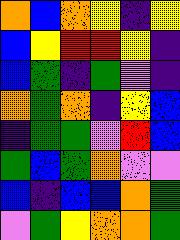[["orange", "blue", "orange", "yellow", "indigo", "yellow"], ["blue", "yellow", "red", "red", "yellow", "indigo"], ["blue", "green", "indigo", "green", "violet", "indigo"], ["orange", "green", "orange", "indigo", "yellow", "blue"], ["indigo", "green", "green", "violet", "red", "blue"], ["green", "blue", "green", "orange", "violet", "violet"], ["blue", "indigo", "blue", "blue", "orange", "green"], ["violet", "green", "yellow", "orange", "orange", "green"]]